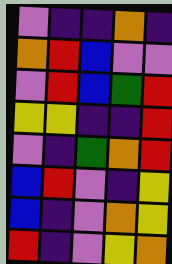[["violet", "indigo", "indigo", "orange", "indigo"], ["orange", "red", "blue", "violet", "violet"], ["violet", "red", "blue", "green", "red"], ["yellow", "yellow", "indigo", "indigo", "red"], ["violet", "indigo", "green", "orange", "red"], ["blue", "red", "violet", "indigo", "yellow"], ["blue", "indigo", "violet", "orange", "yellow"], ["red", "indigo", "violet", "yellow", "orange"]]